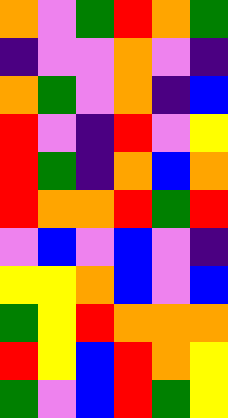[["orange", "violet", "green", "red", "orange", "green"], ["indigo", "violet", "violet", "orange", "violet", "indigo"], ["orange", "green", "violet", "orange", "indigo", "blue"], ["red", "violet", "indigo", "red", "violet", "yellow"], ["red", "green", "indigo", "orange", "blue", "orange"], ["red", "orange", "orange", "red", "green", "red"], ["violet", "blue", "violet", "blue", "violet", "indigo"], ["yellow", "yellow", "orange", "blue", "violet", "blue"], ["green", "yellow", "red", "orange", "orange", "orange"], ["red", "yellow", "blue", "red", "orange", "yellow"], ["green", "violet", "blue", "red", "green", "yellow"]]